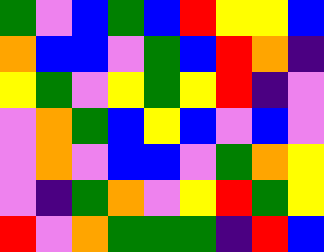[["green", "violet", "blue", "green", "blue", "red", "yellow", "yellow", "blue"], ["orange", "blue", "blue", "violet", "green", "blue", "red", "orange", "indigo"], ["yellow", "green", "violet", "yellow", "green", "yellow", "red", "indigo", "violet"], ["violet", "orange", "green", "blue", "yellow", "blue", "violet", "blue", "violet"], ["violet", "orange", "violet", "blue", "blue", "violet", "green", "orange", "yellow"], ["violet", "indigo", "green", "orange", "violet", "yellow", "red", "green", "yellow"], ["red", "violet", "orange", "green", "green", "green", "indigo", "red", "blue"]]